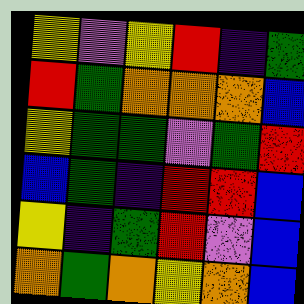[["yellow", "violet", "yellow", "red", "indigo", "green"], ["red", "green", "orange", "orange", "orange", "blue"], ["yellow", "green", "green", "violet", "green", "red"], ["blue", "green", "indigo", "red", "red", "blue"], ["yellow", "indigo", "green", "red", "violet", "blue"], ["orange", "green", "orange", "yellow", "orange", "blue"]]